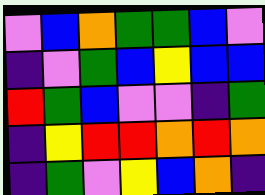[["violet", "blue", "orange", "green", "green", "blue", "violet"], ["indigo", "violet", "green", "blue", "yellow", "blue", "blue"], ["red", "green", "blue", "violet", "violet", "indigo", "green"], ["indigo", "yellow", "red", "red", "orange", "red", "orange"], ["indigo", "green", "violet", "yellow", "blue", "orange", "indigo"]]